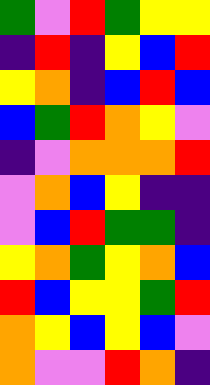[["green", "violet", "red", "green", "yellow", "yellow"], ["indigo", "red", "indigo", "yellow", "blue", "red"], ["yellow", "orange", "indigo", "blue", "red", "blue"], ["blue", "green", "red", "orange", "yellow", "violet"], ["indigo", "violet", "orange", "orange", "orange", "red"], ["violet", "orange", "blue", "yellow", "indigo", "indigo"], ["violet", "blue", "red", "green", "green", "indigo"], ["yellow", "orange", "green", "yellow", "orange", "blue"], ["red", "blue", "yellow", "yellow", "green", "red"], ["orange", "yellow", "blue", "yellow", "blue", "violet"], ["orange", "violet", "violet", "red", "orange", "indigo"]]